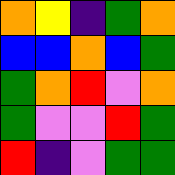[["orange", "yellow", "indigo", "green", "orange"], ["blue", "blue", "orange", "blue", "green"], ["green", "orange", "red", "violet", "orange"], ["green", "violet", "violet", "red", "green"], ["red", "indigo", "violet", "green", "green"]]